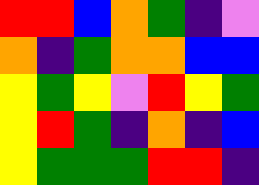[["red", "red", "blue", "orange", "green", "indigo", "violet"], ["orange", "indigo", "green", "orange", "orange", "blue", "blue"], ["yellow", "green", "yellow", "violet", "red", "yellow", "green"], ["yellow", "red", "green", "indigo", "orange", "indigo", "blue"], ["yellow", "green", "green", "green", "red", "red", "indigo"]]